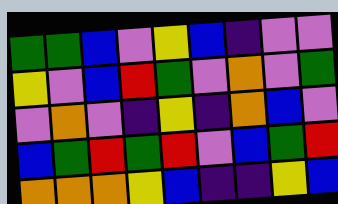[["green", "green", "blue", "violet", "yellow", "blue", "indigo", "violet", "violet"], ["yellow", "violet", "blue", "red", "green", "violet", "orange", "violet", "green"], ["violet", "orange", "violet", "indigo", "yellow", "indigo", "orange", "blue", "violet"], ["blue", "green", "red", "green", "red", "violet", "blue", "green", "red"], ["orange", "orange", "orange", "yellow", "blue", "indigo", "indigo", "yellow", "blue"]]